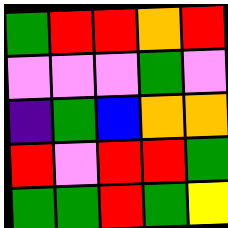[["green", "red", "red", "orange", "red"], ["violet", "violet", "violet", "green", "violet"], ["indigo", "green", "blue", "orange", "orange"], ["red", "violet", "red", "red", "green"], ["green", "green", "red", "green", "yellow"]]